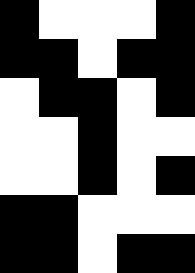[["black", "white", "white", "white", "black"], ["black", "black", "white", "black", "black"], ["white", "black", "black", "white", "black"], ["white", "white", "black", "white", "white"], ["white", "white", "black", "white", "black"], ["black", "black", "white", "white", "white"], ["black", "black", "white", "black", "black"]]